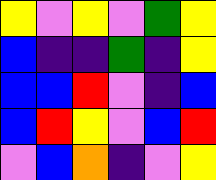[["yellow", "violet", "yellow", "violet", "green", "yellow"], ["blue", "indigo", "indigo", "green", "indigo", "yellow"], ["blue", "blue", "red", "violet", "indigo", "blue"], ["blue", "red", "yellow", "violet", "blue", "red"], ["violet", "blue", "orange", "indigo", "violet", "yellow"]]